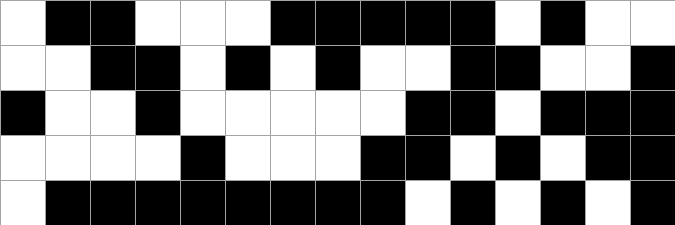[["white", "black", "black", "white", "white", "white", "black", "black", "black", "black", "black", "white", "black", "white", "white"], ["white", "white", "black", "black", "white", "black", "white", "black", "white", "white", "black", "black", "white", "white", "black"], ["black", "white", "white", "black", "white", "white", "white", "white", "white", "black", "black", "white", "black", "black", "black"], ["white", "white", "white", "white", "black", "white", "white", "white", "black", "black", "white", "black", "white", "black", "black"], ["white", "black", "black", "black", "black", "black", "black", "black", "black", "white", "black", "white", "black", "white", "black"]]